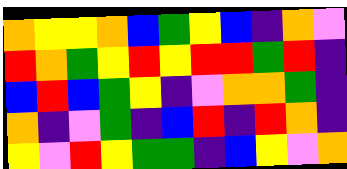[["orange", "yellow", "yellow", "orange", "blue", "green", "yellow", "blue", "indigo", "orange", "violet"], ["red", "orange", "green", "yellow", "red", "yellow", "red", "red", "green", "red", "indigo"], ["blue", "red", "blue", "green", "yellow", "indigo", "violet", "orange", "orange", "green", "indigo"], ["orange", "indigo", "violet", "green", "indigo", "blue", "red", "indigo", "red", "orange", "indigo"], ["yellow", "violet", "red", "yellow", "green", "green", "indigo", "blue", "yellow", "violet", "orange"]]